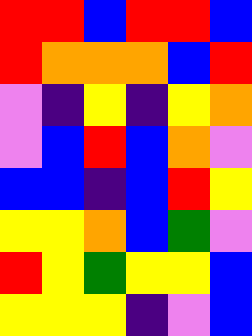[["red", "red", "blue", "red", "red", "blue"], ["red", "orange", "orange", "orange", "blue", "red"], ["violet", "indigo", "yellow", "indigo", "yellow", "orange"], ["violet", "blue", "red", "blue", "orange", "violet"], ["blue", "blue", "indigo", "blue", "red", "yellow"], ["yellow", "yellow", "orange", "blue", "green", "violet"], ["red", "yellow", "green", "yellow", "yellow", "blue"], ["yellow", "yellow", "yellow", "indigo", "violet", "blue"]]